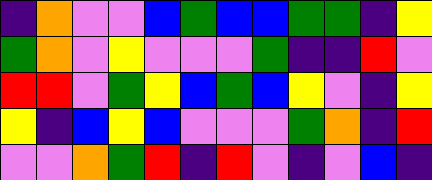[["indigo", "orange", "violet", "violet", "blue", "green", "blue", "blue", "green", "green", "indigo", "yellow"], ["green", "orange", "violet", "yellow", "violet", "violet", "violet", "green", "indigo", "indigo", "red", "violet"], ["red", "red", "violet", "green", "yellow", "blue", "green", "blue", "yellow", "violet", "indigo", "yellow"], ["yellow", "indigo", "blue", "yellow", "blue", "violet", "violet", "violet", "green", "orange", "indigo", "red"], ["violet", "violet", "orange", "green", "red", "indigo", "red", "violet", "indigo", "violet", "blue", "indigo"]]